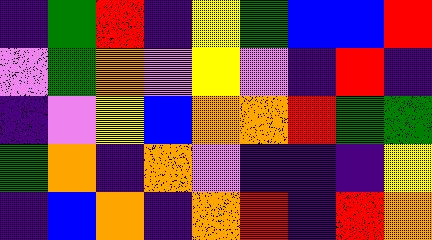[["indigo", "green", "red", "indigo", "yellow", "green", "blue", "blue", "red"], ["violet", "green", "orange", "violet", "yellow", "violet", "indigo", "red", "indigo"], ["indigo", "violet", "yellow", "blue", "orange", "orange", "red", "green", "green"], ["green", "orange", "indigo", "orange", "violet", "indigo", "indigo", "indigo", "yellow"], ["indigo", "blue", "orange", "indigo", "orange", "red", "indigo", "red", "orange"]]